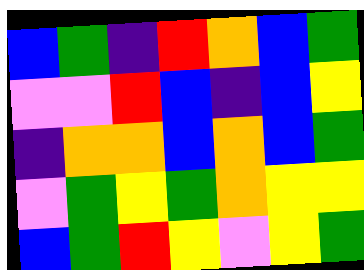[["blue", "green", "indigo", "red", "orange", "blue", "green"], ["violet", "violet", "red", "blue", "indigo", "blue", "yellow"], ["indigo", "orange", "orange", "blue", "orange", "blue", "green"], ["violet", "green", "yellow", "green", "orange", "yellow", "yellow"], ["blue", "green", "red", "yellow", "violet", "yellow", "green"]]